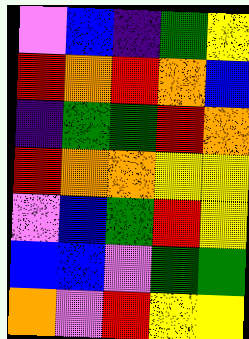[["violet", "blue", "indigo", "green", "yellow"], ["red", "orange", "red", "orange", "blue"], ["indigo", "green", "green", "red", "orange"], ["red", "orange", "orange", "yellow", "yellow"], ["violet", "blue", "green", "red", "yellow"], ["blue", "blue", "violet", "green", "green"], ["orange", "violet", "red", "yellow", "yellow"]]